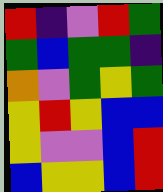[["red", "indigo", "violet", "red", "green"], ["green", "blue", "green", "green", "indigo"], ["orange", "violet", "green", "yellow", "green"], ["yellow", "red", "yellow", "blue", "blue"], ["yellow", "violet", "violet", "blue", "red"], ["blue", "yellow", "yellow", "blue", "red"]]